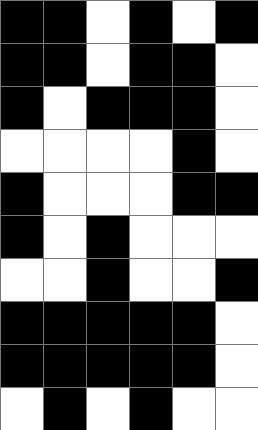[["black", "black", "white", "black", "white", "black"], ["black", "black", "white", "black", "black", "white"], ["black", "white", "black", "black", "black", "white"], ["white", "white", "white", "white", "black", "white"], ["black", "white", "white", "white", "black", "black"], ["black", "white", "black", "white", "white", "white"], ["white", "white", "black", "white", "white", "black"], ["black", "black", "black", "black", "black", "white"], ["black", "black", "black", "black", "black", "white"], ["white", "black", "white", "black", "white", "white"]]